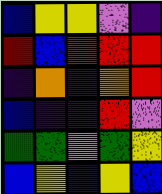[["blue", "yellow", "yellow", "violet", "indigo"], ["red", "blue", "red", "red", "red"], ["indigo", "orange", "indigo", "orange", "red"], ["blue", "indigo", "indigo", "red", "violet"], ["green", "green", "violet", "green", "yellow"], ["blue", "yellow", "blue", "yellow", "blue"]]